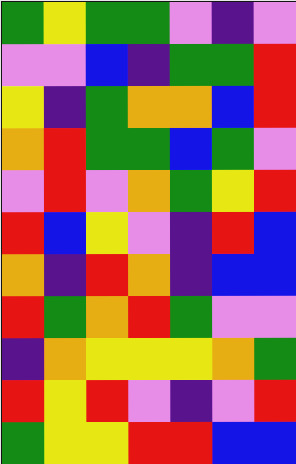[["green", "yellow", "green", "green", "violet", "indigo", "violet"], ["violet", "violet", "blue", "indigo", "green", "green", "red"], ["yellow", "indigo", "green", "orange", "orange", "blue", "red"], ["orange", "red", "green", "green", "blue", "green", "violet"], ["violet", "red", "violet", "orange", "green", "yellow", "red"], ["red", "blue", "yellow", "violet", "indigo", "red", "blue"], ["orange", "indigo", "red", "orange", "indigo", "blue", "blue"], ["red", "green", "orange", "red", "green", "violet", "violet"], ["indigo", "orange", "yellow", "yellow", "yellow", "orange", "green"], ["red", "yellow", "red", "violet", "indigo", "violet", "red"], ["green", "yellow", "yellow", "red", "red", "blue", "blue"]]